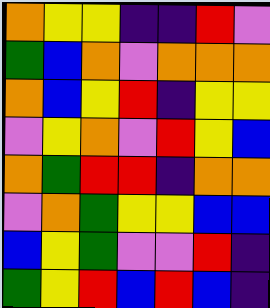[["orange", "yellow", "yellow", "indigo", "indigo", "red", "violet"], ["green", "blue", "orange", "violet", "orange", "orange", "orange"], ["orange", "blue", "yellow", "red", "indigo", "yellow", "yellow"], ["violet", "yellow", "orange", "violet", "red", "yellow", "blue"], ["orange", "green", "red", "red", "indigo", "orange", "orange"], ["violet", "orange", "green", "yellow", "yellow", "blue", "blue"], ["blue", "yellow", "green", "violet", "violet", "red", "indigo"], ["green", "yellow", "red", "blue", "red", "blue", "indigo"]]